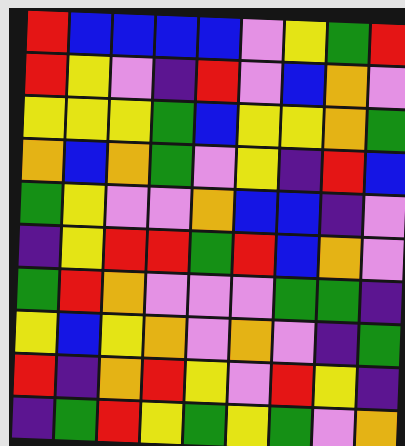[["red", "blue", "blue", "blue", "blue", "violet", "yellow", "green", "red"], ["red", "yellow", "violet", "indigo", "red", "violet", "blue", "orange", "violet"], ["yellow", "yellow", "yellow", "green", "blue", "yellow", "yellow", "orange", "green"], ["orange", "blue", "orange", "green", "violet", "yellow", "indigo", "red", "blue"], ["green", "yellow", "violet", "violet", "orange", "blue", "blue", "indigo", "violet"], ["indigo", "yellow", "red", "red", "green", "red", "blue", "orange", "violet"], ["green", "red", "orange", "violet", "violet", "violet", "green", "green", "indigo"], ["yellow", "blue", "yellow", "orange", "violet", "orange", "violet", "indigo", "green"], ["red", "indigo", "orange", "red", "yellow", "violet", "red", "yellow", "indigo"], ["indigo", "green", "red", "yellow", "green", "yellow", "green", "violet", "orange"]]